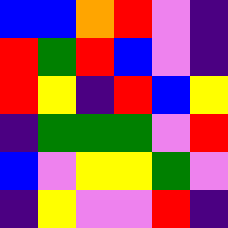[["blue", "blue", "orange", "red", "violet", "indigo"], ["red", "green", "red", "blue", "violet", "indigo"], ["red", "yellow", "indigo", "red", "blue", "yellow"], ["indigo", "green", "green", "green", "violet", "red"], ["blue", "violet", "yellow", "yellow", "green", "violet"], ["indigo", "yellow", "violet", "violet", "red", "indigo"]]